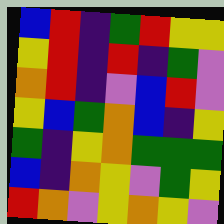[["blue", "red", "indigo", "green", "red", "yellow", "yellow"], ["yellow", "red", "indigo", "red", "indigo", "green", "violet"], ["orange", "red", "indigo", "violet", "blue", "red", "violet"], ["yellow", "blue", "green", "orange", "blue", "indigo", "yellow"], ["green", "indigo", "yellow", "orange", "green", "green", "green"], ["blue", "indigo", "orange", "yellow", "violet", "green", "yellow"], ["red", "orange", "violet", "yellow", "orange", "yellow", "violet"]]